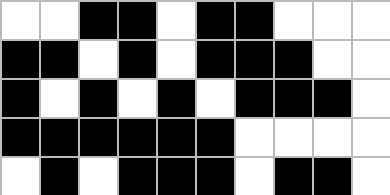[["white", "white", "black", "black", "white", "black", "black", "white", "white", "white"], ["black", "black", "white", "black", "white", "black", "black", "black", "white", "white"], ["black", "white", "black", "white", "black", "white", "black", "black", "black", "white"], ["black", "black", "black", "black", "black", "black", "white", "white", "white", "white"], ["white", "black", "white", "black", "black", "black", "white", "black", "black", "white"]]